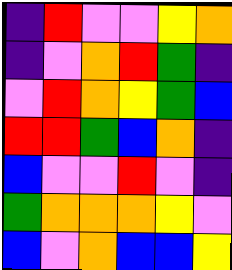[["indigo", "red", "violet", "violet", "yellow", "orange"], ["indigo", "violet", "orange", "red", "green", "indigo"], ["violet", "red", "orange", "yellow", "green", "blue"], ["red", "red", "green", "blue", "orange", "indigo"], ["blue", "violet", "violet", "red", "violet", "indigo"], ["green", "orange", "orange", "orange", "yellow", "violet"], ["blue", "violet", "orange", "blue", "blue", "yellow"]]